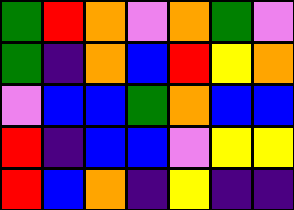[["green", "red", "orange", "violet", "orange", "green", "violet"], ["green", "indigo", "orange", "blue", "red", "yellow", "orange"], ["violet", "blue", "blue", "green", "orange", "blue", "blue"], ["red", "indigo", "blue", "blue", "violet", "yellow", "yellow"], ["red", "blue", "orange", "indigo", "yellow", "indigo", "indigo"]]